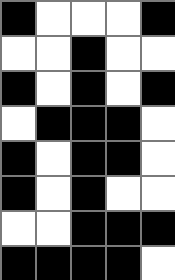[["black", "white", "white", "white", "black"], ["white", "white", "black", "white", "white"], ["black", "white", "black", "white", "black"], ["white", "black", "black", "black", "white"], ["black", "white", "black", "black", "white"], ["black", "white", "black", "white", "white"], ["white", "white", "black", "black", "black"], ["black", "black", "black", "black", "white"]]